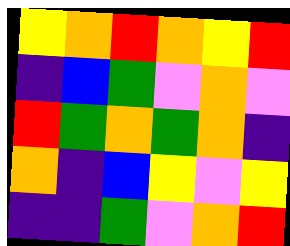[["yellow", "orange", "red", "orange", "yellow", "red"], ["indigo", "blue", "green", "violet", "orange", "violet"], ["red", "green", "orange", "green", "orange", "indigo"], ["orange", "indigo", "blue", "yellow", "violet", "yellow"], ["indigo", "indigo", "green", "violet", "orange", "red"]]